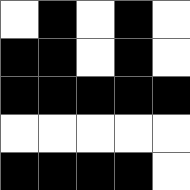[["white", "black", "white", "black", "white"], ["black", "black", "white", "black", "white"], ["black", "black", "black", "black", "black"], ["white", "white", "white", "white", "white"], ["black", "black", "black", "black", "white"]]